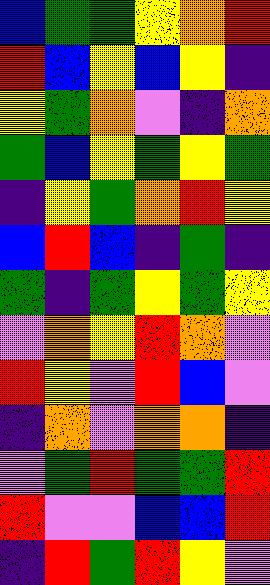[["blue", "green", "green", "yellow", "orange", "red"], ["red", "blue", "yellow", "blue", "yellow", "indigo"], ["yellow", "green", "orange", "violet", "indigo", "orange"], ["green", "blue", "yellow", "green", "yellow", "green"], ["indigo", "yellow", "green", "orange", "red", "yellow"], ["blue", "red", "blue", "indigo", "green", "indigo"], ["green", "indigo", "green", "yellow", "green", "yellow"], ["violet", "orange", "yellow", "red", "orange", "violet"], ["red", "yellow", "violet", "red", "blue", "violet"], ["indigo", "orange", "violet", "orange", "orange", "indigo"], ["violet", "green", "red", "green", "green", "red"], ["red", "violet", "violet", "blue", "blue", "red"], ["indigo", "red", "green", "red", "yellow", "violet"]]